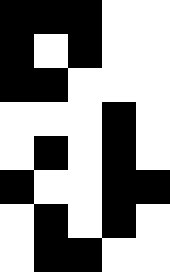[["black", "black", "black", "white", "white"], ["black", "white", "black", "white", "white"], ["black", "black", "white", "white", "white"], ["white", "white", "white", "black", "white"], ["white", "black", "white", "black", "white"], ["black", "white", "white", "black", "black"], ["white", "black", "white", "black", "white"], ["white", "black", "black", "white", "white"]]